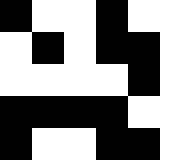[["black", "white", "white", "black", "white", "white"], ["white", "black", "white", "black", "black", "white"], ["white", "white", "white", "white", "black", "white"], ["black", "black", "black", "black", "white", "white"], ["black", "white", "white", "black", "black", "white"]]